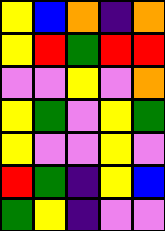[["yellow", "blue", "orange", "indigo", "orange"], ["yellow", "red", "green", "red", "red"], ["violet", "violet", "yellow", "violet", "orange"], ["yellow", "green", "violet", "yellow", "green"], ["yellow", "violet", "violet", "yellow", "violet"], ["red", "green", "indigo", "yellow", "blue"], ["green", "yellow", "indigo", "violet", "violet"]]